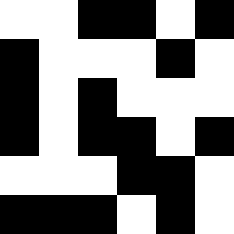[["white", "white", "black", "black", "white", "black"], ["black", "white", "white", "white", "black", "white"], ["black", "white", "black", "white", "white", "white"], ["black", "white", "black", "black", "white", "black"], ["white", "white", "white", "black", "black", "white"], ["black", "black", "black", "white", "black", "white"]]